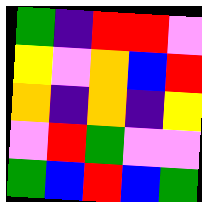[["green", "indigo", "red", "red", "violet"], ["yellow", "violet", "orange", "blue", "red"], ["orange", "indigo", "orange", "indigo", "yellow"], ["violet", "red", "green", "violet", "violet"], ["green", "blue", "red", "blue", "green"]]